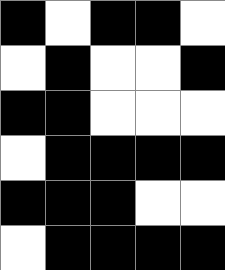[["black", "white", "black", "black", "white"], ["white", "black", "white", "white", "black"], ["black", "black", "white", "white", "white"], ["white", "black", "black", "black", "black"], ["black", "black", "black", "white", "white"], ["white", "black", "black", "black", "black"]]